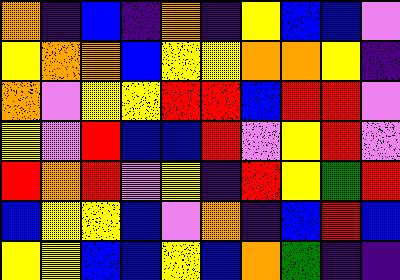[["orange", "indigo", "blue", "indigo", "orange", "indigo", "yellow", "blue", "blue", "violet"], ["yellow", "orange", "orange", "blue", "yellow", "yellow", "orange", "orange", "yellow", "indigo"], ["orange", "violet", "yellow", "yellow", "red", "red", "blue", "red", "red", "violet"], ["yellow", "violet", "red", "blue", "blue", "red", "violet", "yellow", "red", "violet"], ["red", "orange", "red", "violet", "yellow", "indigo", "red", "yellow", "green", "red"], ["blue", "yellow", "yellow", "blue", "violet", "orange", "indigo", "blue", "red", "blue"], ["yellow", "yellow", "blue", "blue", "yellow", "blue", "orange", "green", "indigo", "indigo"]]